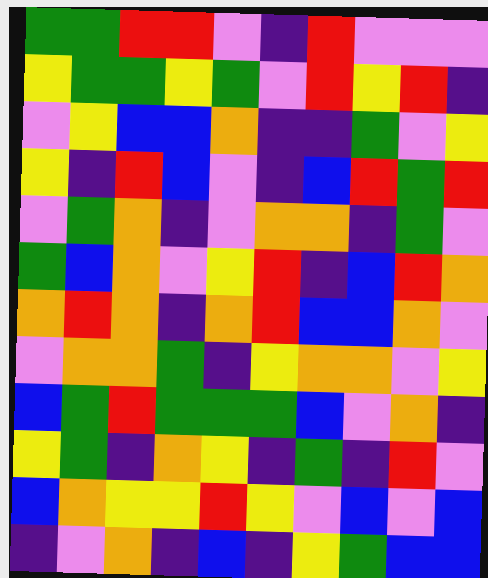[["green", "green", "red", "red", "violet", "indigo", "red", "violet", "violet", "violet"], ["yellow", "green", "green", "yellow", "green", "violet", "red", "yellow", "red", "indigo"], ["violet", "yellow", "blue", "blue", "orange", "indigo", "indigo", "green", "violet", "yellow"], ["yellow", "indigo", "red", "blue", "violet", "indigo", "blue", "red", "green", "red"], ["violet", "green", "orange", "indigo", "violet", "orange", "orange", "indigo", "green", "violet"], ["green", "blue", "orange", "violet", "yellow", "red", "indigo", "blue", "red", "orange"], ["orange", "red", "orange", "indigo", "orange", "red", "blue", "blue", "orange", "violet"], ["violet", "orange", "orange", "green", "indigo", "yellow", "orange", "orange", "violet", "yellow"], ["blue", "green", "red", "green", "green", "green", "blue", "violet", "orange", "indigo"], ["yellow", "green", "indigo", "orange", "yellow", "indigo", "green", "indigo", "red", "violet"], ["blue", "orange", "yellow", "yellow", "red", "yellow", "violet", "blue", "violet", "blue"], ["indigo", "violet", "orange", "indigo", "blue", "indigo", "yellow", "green", "blue", "blue"]]